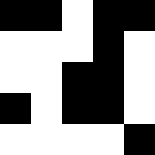[["black", "black", "white", "black", "black"], ["white", "white", "white", "black", "white"], ["white", "white", "black", "black", "white"], ["black", "white", "black", "black", "white"], ["white", "white", "white", "white", "black"]]